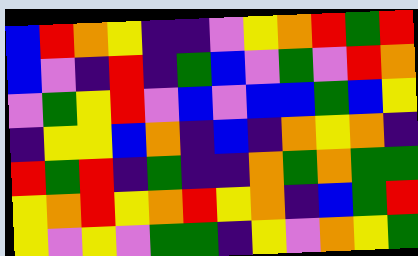[["blue", "red", "orange", "yellow", "indigo", "indigo", "violet", "yellow", "orange", "red", "green", "red"], ["blue", "violet", "indigo", "red", "indigo", "green", "blue", "violet", "green", "violet", "red", "orange"], ["violet", "green", "yellow", "red", "violet", "blue", "violet", "blue", "blue", "green", "blue", "yellow"], ["indigo", "yellow", "yellow", "blue", "orange", "indigo", "blue", "indigo", "orange", "yellow", "orange", "indigo"], ["red", "green", "red", "indigo", "green", "indigo", "indigo", "orange", "green", "orange", "green", "green"], ["yellow", "orange", "red", "yellow", "orange", "red", "yellow", "orange", "indigo", "blue", "green", "red"], ["yellow", "violet", "yellow", "violet", "green", "green", "indigo", "yellow", "violet", "orange", "yellow", "green"]]